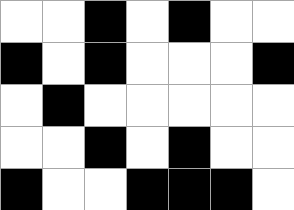[["white", "white", "black", "white", "black", "white", "white"], ["black", "white", "black", "white", "white", "white", "black"], ["white", "black", "white", "white", "white", "white", "white"], ["white", "white", "black", "white", "black", "white", "white"], ["black", "white", "white", "black", "black", "black", "white"]]